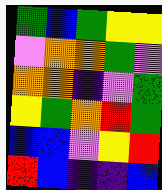[["green", "blue", "green", "yellow", "yellow"], ["violet", "orange", "orange", "green", "violet"], ["orange", "orange", "indigo", "violet", "green"], ["yellow", "green", "orange", "red", "green"], ["blue", "blue", "violet", "yellow", "red"], ["red", "blue", "indigo", "indigo", "blue"]]